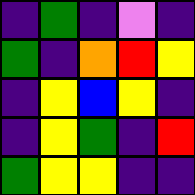[["indigo", "green", "indigo", "violet", "indigo"], ["green", "indigo", "orange", "red", "yellow"], ["indigo", "yellow", "blue", "yellow", "indigo"], ["indigo", "yellow", "green", "indigo", "red"], ["green", "yellow", "yellow", "indigo", "indigo"]]